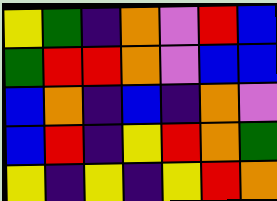[["yellow", "green", "indigo", "orange", "violet", "red", "blue"], ["green", "red", "red", "orange", "violet", "blue", "blue"], ["blue", "orange", "indigo", "blue", "indigo", "orange", "violet"], ["blue", "red", "indigo", "yellow", "red", "orange", "green"], ["yellow", "indigo", "yellow", "indigo", "yellow", "red", "orange"]]